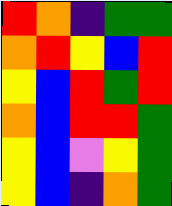[["red", "orange", "indigo", "green", "green"], ["orange", "red", "yellow", "blue", "red"], ["yellow", "blue", "red", "green", "red"], ["orange", "blue", "red", "red", "green"], ["yellow", "blue", "violet", "yellow", "green"], ["yellow", "blue", "indigo", "orange", "green"]]